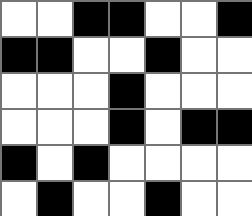[["white", "white", "black", "black", "white", "white", "black"], ["black", "black", "white", "white", "black", "white", "white"], ["white", "white", "white", "black", "white", "white", "white"], ["white", "white", "white", "black", "white", "black", "black"], ["black", "white", "black", "white", "white", "white", "white"], ["white", "black", "white", "white", "black", "white", "white"]]